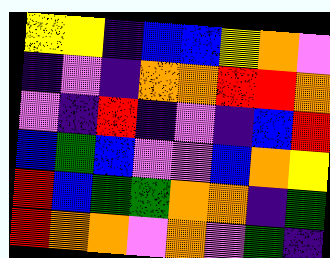[["yellow", "yellow", "indigo", "blue", "blue", "yellow", "orange", "violet"], ["indigo", "violet", "indigo", "orange", "orange", "red", "red", "orange"], ["violet", "indigo", "red", "indigo", "violet", "indigo", "blue", "red"], ["blue", "green", "blue", "violet", "violet", "blue", "orange", "yellow"], ["red", "blue", "green", "green", "orange", "orange", "indigo", "green"], ["red", "orange", "orange", "violet", "orange", "violet", "green", "indigo"]]